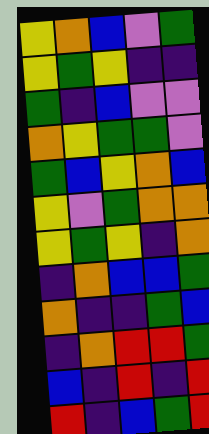[["yellow", "orange", "blue", "violet", "green"], ["yellow", "green", "yellow", "indigo", "indigo"], ["green", "indigo", "blue", "violet", "violet"], ["orange", "yellow", "green", "green", "violet"], ["green", "blue", "yellow", "orange", "blue"], ["yellow", "violet", "green", "orange", "orange"], ["yellow", "green", "yellow", "indigo", "orange"], ["indigo", "orange", "blue", "blue", "green"], ["orange", "indigo", "indigo", "green", "blue"], ["indigo", "orange", "red", "red", "green"], ["blue", "indigo", "red", "indigo", "red"], ["red", "indigo", "blue", "green", "red"]]